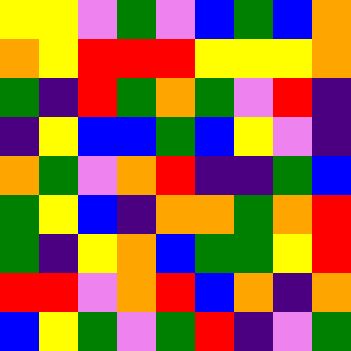[["yellow", "yellow", "violet", "green", "violet", "blue", "green", "blue", "orange"], ["orange", "yellow", "red", "red", "red", "yellow", "yellow", "yellow", "orange"], ["green", "indigo", "red", "green", "orange", "green", "violet", "red", "indigo"], ["indigo", "yellow", "blue", "blue", "green", "blue", "yellow", "violet", "indigo"], ["orange", "green", "violet", "orange", "red", "indigo", "indigo", "green", "blue"], ["green", "yellow", "blue", "indigo", "orange", "orange", "green", "orange", "red"], ["green", "indigo", "yellow", "orange", "blue", "green", "green", "yellow", "red"], ["red", "red", "violet", "orange", "red", "blue", "orange", "indigo", "orange"], ["blue", "yellow", "green", "violet", "green", "red", "indigo", "violet", "green"]]